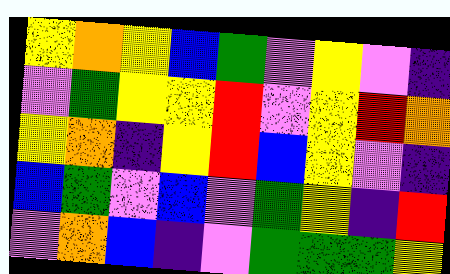[["yellow", "orange", "yellow", "blue", "green", "violet", "yellow", "violet", "indigo"], ["violet", "green", "yellow", "yellow", "red", "violet", "yellow", "red", "orange"], ["yellow", "orange", "indigo", "yellow", "red", "blue", "yellow", "violet", "indigo"], ["blue", "green", "violet", "blue", "violet", "green", "yellow", "indigo", "red"], ["violet", "orange", "blue", "indigo", "violet", "green", "green", "green", "yellow"]]